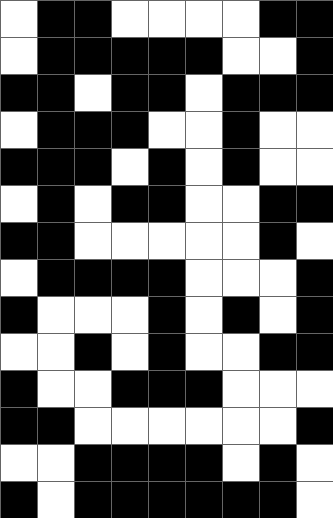[["white", "black", "black", "white", "white", "white", "white", "black", "black"], ["white", "black", "black", "black", "black", "black", "white", "white", "black"], ["black", "black", "white", "black", "black", "white", "black", "black", "black"], ["white", "black", "black", "black", "white", "white", "black", "white", "white"], ["black", "black", "black", "white", "black", "white", "black", "white", "white"], ["white", "black", "white", "black", "black", "white", "white", "black", "black"], ["black", "black", "white", "white", "white", "white", "white", "black", "white"], ["white", "black", "black", "black", "black", "white", "white", "white", "black"], ["black", "white", "white", "white", "black", "white", "black", "white", "black"], ["white", "white", "black", "white", "black", "white", "white", "black", "black"], ["black", "white", "white", "black", "black", "black", "white", "white", "white"], ["black", "black", "white", "white", "white", "white", "white", "white", "black"], ["white", "white", "black", "black", "black", "black", "white", "black", "white"], ["black", "white", "black", "black", "black", "black", "black", "black", "white"]]